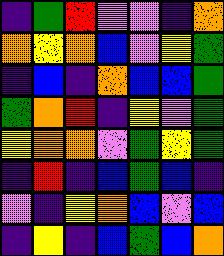[["indigo", "green", "red", "violet", "violet", "indigo", "orange"], ["orange", "yellow", "orange", "blue", "violet", "yellow", "green"], ["indigo", "blue", "indigo", "orange", "blue", "blue", "green"], ["green", "orange", "red", "indigo", "yellow", "violet", "green"], ["yellow", "orange", "orange", "violet", "green", "yellow", "green"], ["indigo", "red", "indigo", "blue", "green", "blue", "indigo"], ["violet", "indigo", "yellow", "orange", "blue", "violet", "blue"], ["indigo", "yellow", "indigo", "blue", "green", "blue", "orange"]]